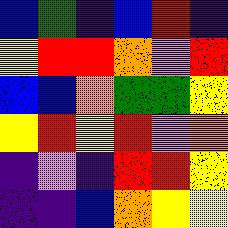[["blue", "green", "indigo", "blue", "red", "indigo"], ["yellow", "red", "red", "orange", "violet", "red"], ["blue", "blue", "orange", "green", "green", "yellow"], ["yellow", "red", "yellow", "red", "violet", "orange"], ["indigo", "violet", "indigo", "red", "red", "yellow"], ["indigo", "indigo", "blue", "orange", "yellow", "yellow"]]